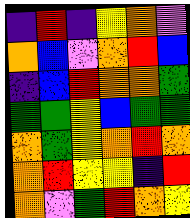[["indigo", "red", "indigo", "yellow", "orange", "violet"], ["orange", "blue", "violet", "orange", "red", "blue"], ["indigo", "blue", "red", "orange", "orange", "green"], ["green", "green", "yellow", "blue", "green", "green"], ["orange", "green", "yellow", "orange", "red", "orange"], ["orange", "red", "yellow", "yellow", "indigo", "red"], ["orange", "violet", "green", "red", "orange", "yellow"]]